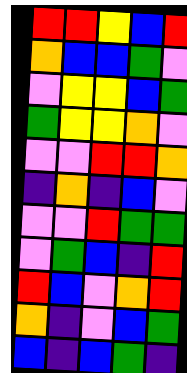[["red", "red", "yellow", "blue", "red"], ["orange", "blue", "blue", "green", "violet"], ["violet", "yellow", "yellow", "blue", "green"], ["green", "yellow", "yellow", "orange", "violet"], ["violet", "violet", "red", "red", "orange"], ["indigo", "orange", "indigo", "blue", "violet"], ["violet", "violet", "red", "green", "green"], ["violet", "green", "blue", "indigo", "red"], ["red", "blue", "violet", "orange", "red"], ["orange", "indigo", "violet", "blue", "green"], ["blue", "indigo", "blue", "green", "indigo"]]